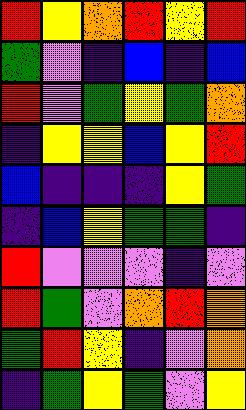[["red", "yellow", "orange", "red", "yellow", "red"], ["green", "violet", "indigo", "blue", "indigo", "blue"], ["red", "violet", "green", "yellow", "green", "orange"], ["indigo", "yellow", "yellow", "blue", "yellow", "red"], ["blue", "indigo", "indigo", "indigo", "yellow", "green"], ["indigo", "blue", "yellow", "green", "green", "indigo"], ["red", "violet", "violet", "violet", "indigo", "violet"], ["red", "green", "violet", "orange", "red", "orange"], ["green", "red", "yellow", "indigo", "violet", "orange"], ["indigo", "green", "yellow", "green", "violet", "yellow"]]